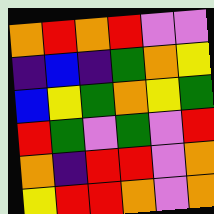[["orange", "red", "orange", "red", "violet", "violet"], ["indigo", "blue", "indigo", "green", "orange", "yellow"], ["blue", "yellow", "green", "orange", "yellow", "green"], ["red", "green", "violet", "green", "violet", "red"], ["orange", "indigo", "red", "red", "violet", "orange"], ["yellow", "red", "red", "orange", "violet", "orange"]]